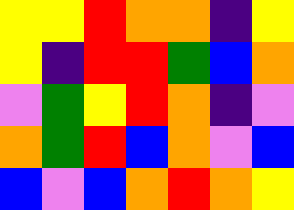[["yellow", "yellow", "red", "orange", "orange", "indigo", "yellow"], ["yellow", "indigo", "red", "red", "green", "blue", "orange"], ["violet", "green", "yellow", "red", "orange", "indigo", "violet"], ["orange", "green", "red", "blue", "orange", "violet", "blue"], ["blue", "violet", "blue", "orange", "red", "orange", "yellow"]]